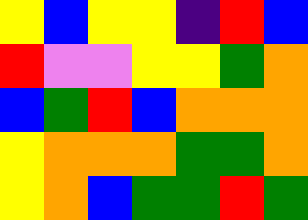[["yellow", "blue", "yellow", "yellow", "indigo", "red", "blue"], ["red", "violet", "violet", "yellow", "yellow", "green", "orange"], ["blue", "green", "red", "blue", "orange", "orange", "orange"], ["yellow", "orange", "orange", "orange", "green", "green", "orange"], ["yellow", "orange", "blue", "green", "green", "red", "green"]]